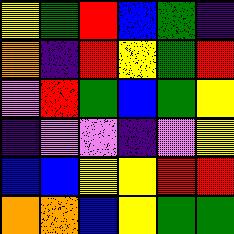[["yellow", "green", "red", "blue", "green", "indigo"], ["orange", "indigo", "red", "yellow", "green", "red"], ["violet", "red", "green", "blue", "green", "yellow"], ["indigo", "violet", "violet", "indigo", "violet", "yellow"], ["blue", "blue", "yellow", "yellow", "red", "red"], ["orange", "orange", "blue", "yellow", "green", "green"]]